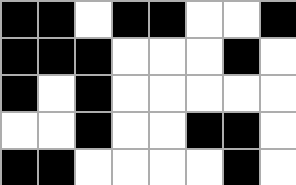[["black", "black", "white", "black", "black", "white", "white", "black"], ["black", "black", "black", "white", "white", "white", "black", "white"], ["black", "white", "black", "white", "white", "white", "white", "white"], ["white", "white", "black", "white", "white", "black", "black", "white"], ["black", "black", "white", "white", "white", "white", "black", "white"]]